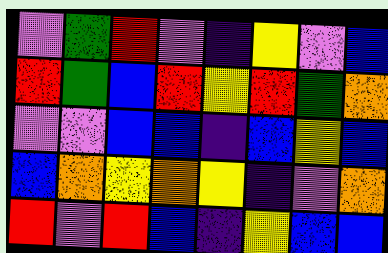[["violet", "green", "red", "violet", "indigo", "yellow", "violet", "blue"], ["red", "green", "blue", "red", "yellow", "red", "green", "orange"], ["violet", "violet", "blue", "blue", "indigo", "blue", "yellow", "blue"], ["blue", "orange", "yellow", "orange", "yellow", "indigo", "violet", "orange"], ["red", "violet", "red", "blue", "indigo", "yellow", "blue", "blue"]]